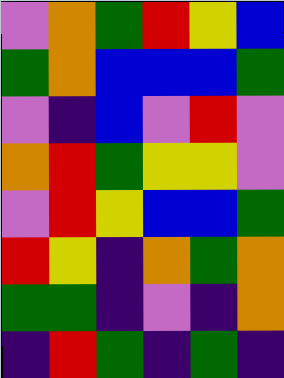[["violet", "orange", "green", "red", "yellow", "blue"], ["green", "orange", "blue", "blue", "blue", "green"], ["violet", "indigo", "blue", "violet", "red", "violet"], ["orange", "red", "green", "yellow", "yellow", "violet"], ["violet", "red", "yellow", "blue", "blue", "green"], ["red", "yellow", "indigo", "orange", "green", "orange"], ["green", "green", "indigo", "violet", "indigo", "orange"], ["indigo", "red", "green", "indigo", "green", "indigo"]]